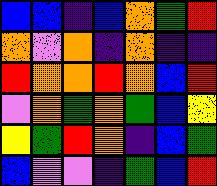[["blue", "blue", "indigo", "blue", "orange", "green", "red"], ["orange", "violet", "orange", "indigo", "orange", "indigo", "indigo"], ["red", "orange", "orange", "red", "orange", "blue", "red"], ["violet", "orange", "green", "orange", "green", "blue", "yellow"], ["yellow", "green", "red", "orange", "indigo", "blue", "green"], ["blue", "violet", "violet", "indigo", "green", "blue", "red"]]